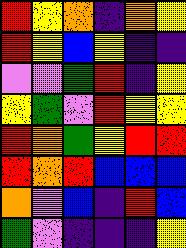[["red", "yellow", "orange", "indigo", "orange", "yellow"], ["red", "yellow", "blue", "yellow", "indigo", "indigo"], ["violet", "violet", "green", "red", "indigo", "yellow"], ["yellow", "green", "violet", "red", "yellow", "yellow"], ["red", "orange", "green", "yellow", "red", "red"], ["red", "orange", "red", "blue", "blue", "blue"], ["orange", "violet", "blue", "indigo", "red", "blue"], ["green", "violet", "indigo", "indigo", "indigo", "yellow"]]